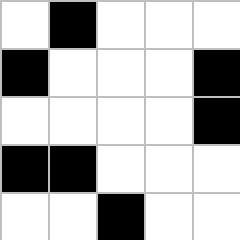[["white", "black", "white", "white", "white"], ["black", "white", "white", "white", "black"], ["white", "white", "white", "white", "black"], ["black", "black", "white", "white", "white"], ["white", "white", "black", "white", "white"]]